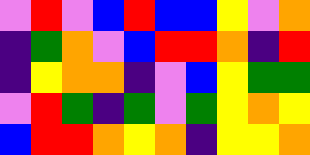[["violet", "red", "violet", "blue", "red", "blue", "blue", "yellow", "violet", "orange"], ["indigo", "green", "orange", "violet", "blue", "red", "red", "orange", "indigo", "red"], ["indigo", "yellow", "orange", "orange", "indigo", "violet", "blue", "yellow", "green", "green"], ["violet", "red", "green", "indigo", "green", "violet", "green", "yellow", "orange", "yellow"], ["blue", "red", "red", "orange", "yellow", "orange", "indigo", "yellow", "yellow", "orange"]]